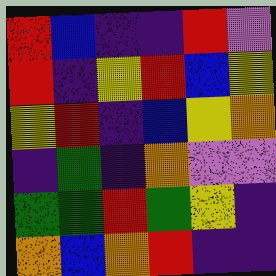[["red", "blue", "indigo", "indigo", "red", "violet"], ["red", "indigo", "yellow", "red", "blue", "yellow"], ["yellow", "red", "indigo", "blue", "yellow", "orange"], ["indigo", "green", "indigo", "orange", "violet", "violet"], ["green", "green", "red", "green", "yellow", "indigo"], ["orange", "blue", "orange", "red", "indigo", "indigo"]]